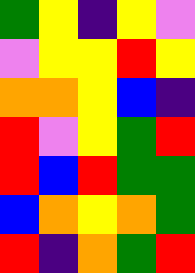[["green", "yellow", "indigo", "yellow", "violet"], ["violet", "yellow", "yellow", "red", "yellow"], ["orange", "orange", "yellow", "blue", "indigo"], ["red", "violet", "yellow", "green", "red"], ["red", "blue", "red", "green", "green"], ["blue", "orange", "yellow", "orange", "green"], ["red", "indigo", "orange", "green", "red"]]